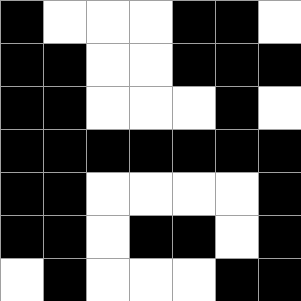[["black", "white", "white", "white", "black", "black", "white"], ["black", "black", "white", "white", "black", "black", "black"], ["black", "black", "white", "white", "white", "black", "white"], ["black", "black", "black", "black", "black", "black", "black"], ["black", "black", "white", "white", "white", "white", "black"], ["black", "black", "white", "black", "black", "white", "black"], ["white", "black", "white", "white", "white", "black", "black"]]